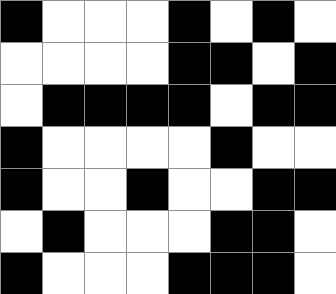[["black", "white", "white", "white", "black", "white", "black", "white"], ["white", "white", "white", "white", "black", "black", "white", "black"], ["white", "black", "black", "black", "black", "white", "black", "black"], ["black", "white", "white", "white", "white", "black", "white", "white"], ["black", "white", "white", "black", "white", "white", "black", "black"], ["white", "black", "white", "white", "white", "black", "black", "white"], ["black", "white", "white", "white", "black", "black", "black", "white"]]